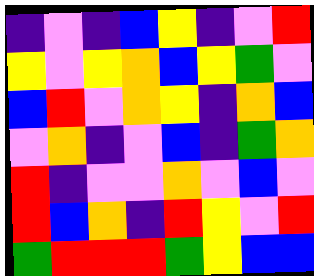[["indigo", "violet", "indigo", "blue", "yellow", "indigo", "violet", "red"], ["yellow", "violet", "yellow", "orange", "blue", "yellow", "green", "violet"], ["blue", "red", "violet", "orange", "yellow", "indigo", "orange", "blue"], ["violet", "orange", "indigo", "violet", "blue", "indigo", "green", "orange"], ["red", "indigo", "violet", "violet", "orange", "violet", "blue", "violet"], ["red", "blue", "orange", "indigo", "red", "yellow", "violet", "red"], ["green", "red", "red", "red", "green", "yellow", "blue", "blue"]]